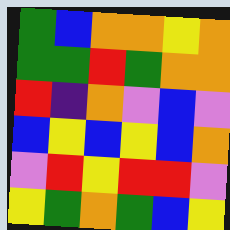[["green", "blue", "orange", "orange", "yellow", "orange"], ["green", "green", "red", "green", "orange", "orange"], ["red", "indigo", "orange", "violet", "blue", "violet"], ["blue", "yellow", "blue", "yellow", "blue", "orange"], ["violet", "red", "yellow", "red", "red", "violet"], ["yellow", "green", "orange", "green", "blue", "yellow"]]